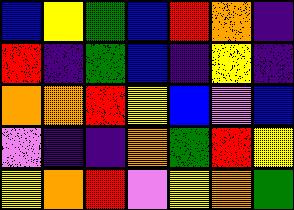[["blue", "yellow", "green", "blue", "red", "orange", "indigo"], ["red", "indigo", "green", "blue", "indigo", "yellow", "indigo"], ["orange", "orange", "red", "yellow", "blue", "violet", "blue"], ["violet", "indigo", "indigo", "orange", "green", "red", "yellow"], ["yellow", "orange", "red", "violet", "yellow", "orange", "green"]]